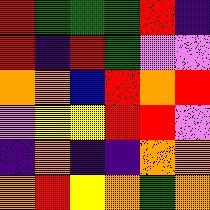[["red", "green", "green", "green", "red", "indigo"], ["red", "indigo", "red", "green", "violet", "violet"], ["orange", "orange", "blue", "red", "orange", "red"], ["violet", "yellow", "yellow", "red", "red", "violet"], ["indigo", "orange", "indigo", "indigo", "orange", "orange"], ["orange", "red", "yellow", "orange", "green", "orange"]]